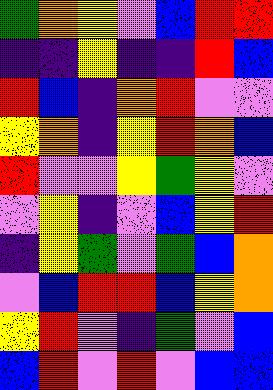[["green", "orange", "yellow", "violet", "blue", "red", "red"], ["indigo", "indigo", "yellow", "indigo", "indigo", "red", "blue"], ["red", "blue", "indigo", "orange", "red", "violet", "violet"], ["yellow", "orange", "indigo", "yellow", "red", "orange", "blue"], ["red", "violet", "violet", "yellow", "green", "yellow", "violet"], ["violet", "yellow", "indigo", "violet", "blue", "yellow", "red"], ["indigo", "yellow", "green", "violet", "green", "blue", "orange"], ["violet", "blue", "red", "red", "blue", "yellow", "orange"], ["yellow", "red", "violet", "indigo", "green", "violet", "blue"], ["blue", "red", "violet", "red", "violet", "blue", "blue"]]